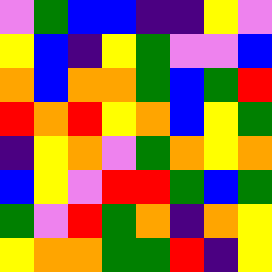[["violet", "green", "blue", "blue", "indigo", "indigo", "yellow", "violet"], ["yellow", "blue", "indigo", "yellow", "green", "violet", "violet", "blue"], ["orange", "blue", "orange", "orange", "green", "blue", "green", "red"], ["red", "orange", "red", "yellow", "orange", "blue", "yellow", "green"], ["indigo", "yellow", "orange", "violet", "green", "orange", "yellow", "orange"], ["blue", "yellow", "violet", "red", "red", "green", "blue", "green"], ["green", "violet", "red", "green", "orange", "indigo", "orange", "yellow"], ["yellow", "orange", "orange", "green", "green", "red", "indigo", "yellow"]]